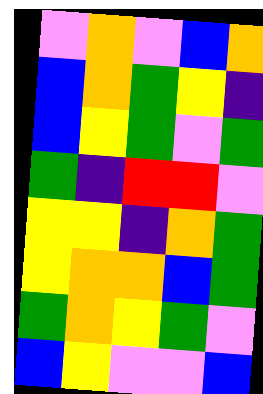[["violet", "orange", "violet", "blue", "orange"], ["blue", "orange", "green", "yellow", "indigo"], ["blue", "yellow", "green", "violet", "green"], ["green", "indigo", "red", "red", "violet"], ["yellow", "yellow", "indigo", "orange", "green"], ["yellow", "orange", "orange", "blue", "green"], ["green", "orange", "yellow", "green", "violet"], ["blue", "yellow", "violet", "violet", "blue"]]